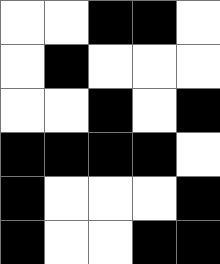[["white", "white", "black", "black", "white"], ["white", "black", "white", "white", "white"], ["white", "white", "black", "white", "black"], ["black", "black", "black", "black", "white"], ["black", "white", "white", "white", "black"], ["black", "white", "white", "black", "black"]]